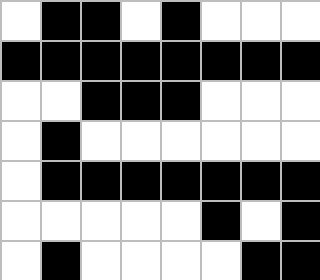[["white", "black", "black", "white", "black", "white", "white", "white"], ["black", "black", "black", "black", "black", "black", "black", "black"], ["white", "white", "black", "black", "black", "white", "white", "white"], ["white", "black", "white", "white", "white", "white", "white", "white"], ["white", "black", "black", "black", "black", "black", "black", "black"], ["white", "white", "white", "white", "white", "black", "white", "black"], ["white", "black", "white", "white", "white", "white", "black", "black"]]